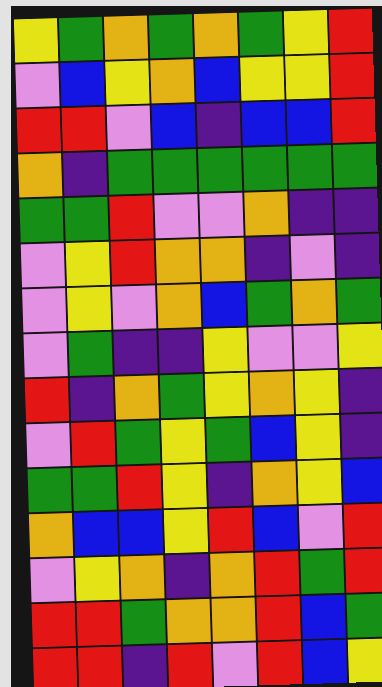[["yellow", "green", "orange", "green", "orange", "green", "yellow", "red"], ["violet", "blue", "yellow", "orange", "blue", "yellow", "yellow", "red"], ["red", "red", "violet", "blue", "indigo", "blue", "blue", "red"], ["orange", "indigo", "green", "green", "green", "green", "green", "green"], ["green", "green", "red", "violet", "violet", "orange", "indigo", "indigo"], ["violet", "yellow", "red", "orange", "orange", "indigo", "violet", "indigo"], ["violet", "yellow", "violet", "orange", "blue", "green", "orange", "green"], ["violet", "green", "indigo", "indigo", "yellow", "violet", "violet", "yellow"], ["red", "indigo", "orange", "green", "yellow", "orange", "yellow", "indigo"], ["violet", "red", "green", "yellow", "green", "blue", "yellow", "indigo"], ["green", "green", "red", "yellow", "indigo", "orange", "yellow", "blue"], ["orange", "blue", "blue", "yellow", "red", "blue", "violet", "red"], ["violet", "yellow", "orange", "indigo", "orange", "red", "green", "red"], ["red", "red", "green", "orange", "orange", "red", "blue", "green"], ["red", "red", "indigo", "red", "violet", "red", "blue", "yellow"]]